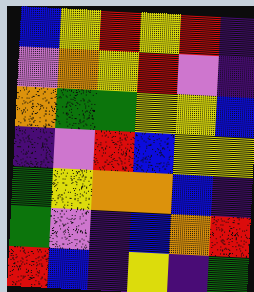[["blue", "yellow", "red", "yellow", "red", "indigo"], ["violet", "orange", "yellow", "red", "violet", "indigo"], ["orange", "green", "green", "yellow", "yellow", "blue"], ["indigo", "violet", "red", "blue", "yellow", "yellow"], ["green", "yellow", "orange", "orange", "blue", "indigo"], ["green", "violet", "indigo", "blue", "orange", "red"], ["red", "blue", "indigo", "yellow", "indigo", "green"]]